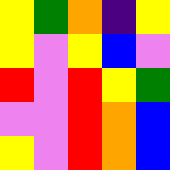[["yellow", "green", "orange", "indigo", "yellow"], ["yellow", "violet", "yellow", "blue", "violet"], ["red", "violet", "red", "yellow", "green"], ["violet", "violet", "red", "orange", "blue"], ["yellow", "violet", "red", "orange", "blue"]]